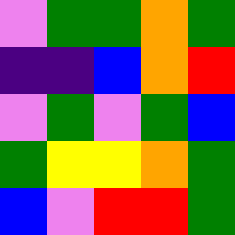[["violet", "green", "green", "orange", "green"], ["indigo", "indigo", "blue", "orange", "red"], ["violet", "green", "violet", "green", "blue"], ["green", "yellow", "yellow", "orange", "green"], ["blue", "violet", "red", "red", "green"]]